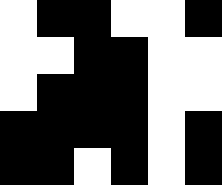[["white", "black", "black", "white", "white", "black"], ["white", "white", "black", "black", "white", "white"], ["white", "black", "black", "black", "white", "white"], ["black", "black", "black", "black", "white", "black"], ["black", "black", "white", "black", "white", "black"]]